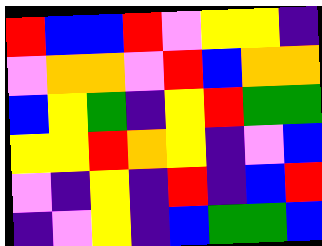[["red", "blue", "blue", "red", "violet", "yellow", "yellow", "indigo"], ["violet", "orange", "orange", "violet", "red", "blue", "orange", "orange"], ["blue", "yellow", "green", "indigo", "yellow", "red", "green", "green"], ["yellow", "yellow", "red", "orange", "yellow", "indigo", "violet", "blue"], ["violet", "indigo", "yellow", "indigo", "red", "indigo", "blue", "red"], ["indigo", "violet", "yellow", "indigo", "blue", "green", "green", "blue"]]